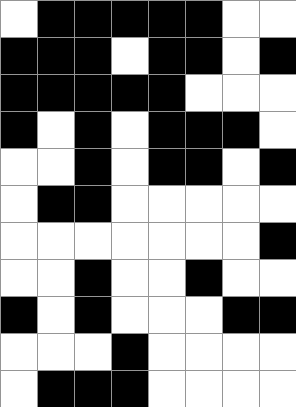[["white", "black", "black", "black", "black", "black", "white", "white"], ["black", "black", "black", "white", "black", "black", "white", "black"], ["black", "black", "black", "black", "black", "white", "white", "white"], ["black", "white", "black", "white", "black", "black", "black", "white"], ["white", "white", "black", "white", "black", "black", "white", "black"], ["white", "black", "black", "white", "white", "white", "white", "white"], ["white", "white", "white", "white", "white", "white", "white", "black"], ["white", "white", "black", "white", "white", "black", "white", "white"], ["black", "white", "black", "white", "white", "white", "black", "black"], ["white", "white", "white", "black", "white", "white", "white", "white"], ["white", "black", "black", "black", "white", "white", "white", "white"]]